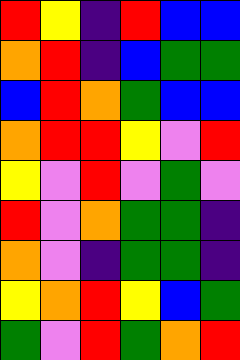[["red", "yellow", "indigo", "red", "blue", "blue"], ["orange", "red", "indigo", "blue", "green", "green"], ["blue", "red", "orange", "green", "blue", "blue"], ["orange", "red", "red", "yellow", "violet", "red"], ["yellow", "violet", "red", "violet", "green", "violet"], ["red", "violet", "orange", "green", "green", "indigo"], ["orange", "violet", "indigo", "green", "green", "indigo"], ["yellow", "orange", "red", "yellow", "blue", "green"], ["green", "violet", "red", "green", "orange", "red"]]